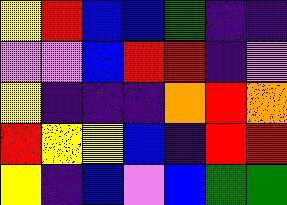[["yellow", "red", "blue", "blue", "green", "indigo", "indigo"], ["violet", "violet", "blue", "red", "red", "indigo", "violet"], ["yellow", "indigo", "indigo", "indigo", "orange", "red", "orange"], ["red", "yellow", "yellow", "blue", "indigo", "red", "red"], ["yellow", "indigo", "blue", "violet", "blue", "green", "green"]]